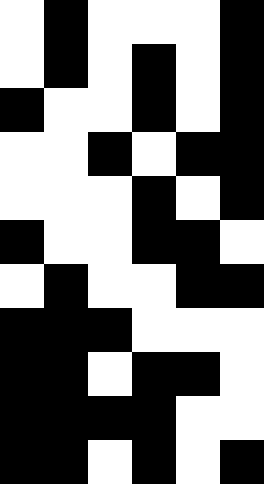[["white", "black", "white", "white", "white", "black"], ["white", "black", "white", "black", "white", "black"], ["black", "white", "white", "black", "white", "black"], ["white", "white", "black", "white", "black", "black"], ["white", "white", "white", "black", "white", "black"], ["black", "white", "white", "black", "black", "white"], ["white", "black", "white", "white", "black", "black"], ["black", "black", "black", "white", "white", "white"], ["black", "black", "white", "black", "black", "white"], ["black", "black", "black", "black", "white", "white"], ["black", "black", "white", "black", "white", "black"]]